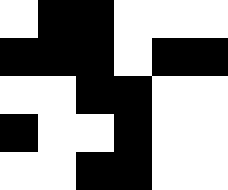[["white", "black", "black", "white", "white", "white"], ["black", "black", "black", "white", "black", "black"], ["white", "white", "black", "black", "white", "white"], ["black", "white", "white", "black", "white", "white"], ["white", "white", "black", "black", "white", "white"]]